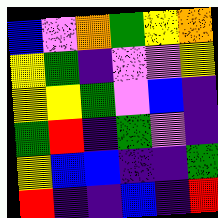[["blue", "violet", "orange", "green", "yellow", "orange"], ["yellow", "green", "indigo", "violet", "violet", "yellow"], ["yellow", "yellow", "green", "violet", "blue", "indigo"], ["green", "red", "indigo", "green", "violet", "indigo"], ["yellow", "blue", "blue", "indigo", "indigo", "green"], ["red", "indigo", "indigo", "blue", "indigo", "red"]]